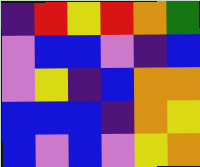[["indigo", "red", "yellow", "red", "orange", "green"], ["violet", "blue", "blue", "violet", "indigo", "blue"], ["violet", "yellow", "indigo", "blue", "orange", "orange"], ["blue", "blue", "blue", "indigo", "orange", "yellow"], ["blue", "violet", "blue", "violet", "yellow", "orange"]]